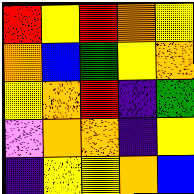[["red", "yellow", "red", "orange", "yellow"], ["orange", "blue", "green", "yellow", "orange"], ["yellow", "orange", "red", "indigo", "green"], ["violet", "orange", "orange", "indigo", "yellow"], ["indigo", "yellow", "yellow", "orange", "blue"]]